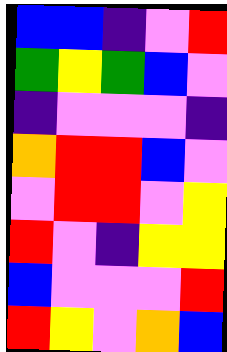[["blue", "blue", "indigo", "violet", "red"], ["green", "yellow", "green", "blue", "violet"], ["indigo", "violet", "violet", "violet", "indigo"], ["orange", "red", "red", "blue", "violet"], ["violet", "red", "red", "violet", "yellow"], ["red", "violet", "indigo", "yellow", "yellow"], ["blue", "violet", "violet", "violet", "red"], ["red", "yellow", "violet", "orange", "blue"]]